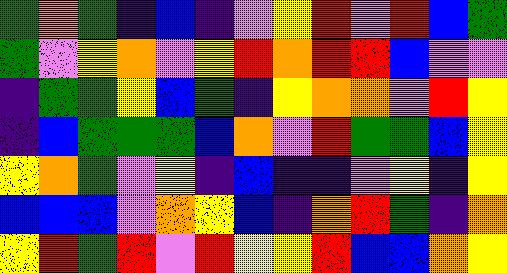[["green", "orange", "green", "indigo", "blue", "indigo", "violet", "yellow", "red", "violet", "red", "blue", "green"], ["green", "violet", "yellow", "orange", "violet", "yellow", "red", "orange", "red", "red", "blue", "violet", "violet"], ["indigo", "green", "green", "yellow", "blue", "green", "indigo", "yellow", "orange", "orange", "violet", "red", "yellow"], ["indigo", "blue", "green", "green", "green", "blue", "orange", "violet", "red", "green", "green", "blue", "yellow"], ["yellow", "orange", "green", "violet", "yellow", "indigo", "blue", "indigo", "indigo", "violet", "yellow", "indigo", "yellow"], ["blue", "blue", "blue", "violet", "orange", "yellow", "blue", "indigo", "orange", "red", "green", "indigo", "orange"], ["yellow", "red", "green", "red", "violet", "red", "yellow", "yellow", "red", "blue", "blue", "orange", "yellow"]]